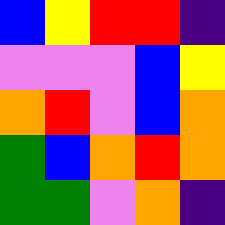[["blue", "yellow", "red", "red", "indigo"], ["violet", "violet", "violet", "blue", "yellow"], ["orange", "red", "violet", "blue", "orange"], ["green", "blue", "orange", "red", "orange"], ["green", "green", "violet", "orange", "indigo"]]